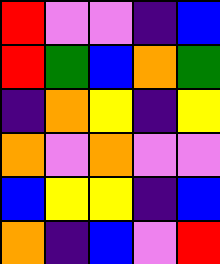[["red", "violet", "violet", "indigo", "blue"], ["red", "green", "blue", "orange", "green"], ["indigo", "orange", "yellow", "indigo", "yellow"], ["orange", "violet", "orange", "violet", "violet"], ["blue", "yellow", "yellow", "indigo", "blue"], ["orange", "indigo", "blue", "violet", "red"]]